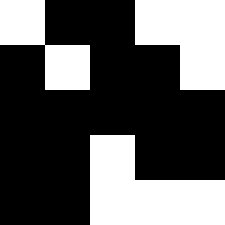[["white", "black", "black", "white", "white"], ["black", "white", "black", "black", "white"], ["black", "black", "black", "black", "black"], ["black", "black", "white", "black", "black"], ["black", "black", "white", "white", "white"]]